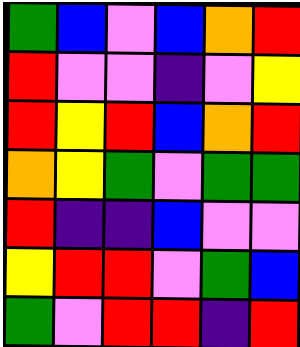[["green", "blue", "violet", "blue", "orange", "red"], ["red", "violet", "violet", "indigo", "violet", "yellow"], ["red", "yellow", "red", "blue", "orange", "red"], ["orange", "yellow", "green", "violet", "green", "green"], ["red", "indigo", "indigo", "blue", "violet", "violet"], ["yellow", "red", "red", "violet", "green", "blue"], ["green", "violet", "red", "red", "indigo", "red"]]